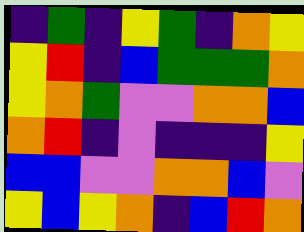[["indigo", "green", "indigo", "yellow", "green", "indigo", "orange", "yellow"], ["yellow", "red", "indigo", "blue", "green", "green", "green", "orange"], ["yellow", "orange", "green", "violet", "violet", "orange", "orange", "blue"], ["orange", "red", "indigo", "violet", "indigo", "indigo", "indigo", "yellow"], ["blue", "blue", "violet", "violet", "orange", "orange", "blue", "violet"], ["yellow", "blue", "yellow", "orange", "indigo", "blue", "red", "orange"]]